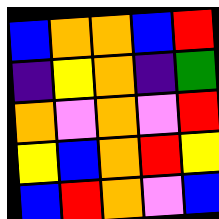[["blue", "orange", "orange", "blue", "red"], ["indigo", "yellow", "orange", "indigo", "green"], ["orange", "violet", "orange", "violet", "red"], ["yellow", "blue", "orange", "red", "yellow"], ["blue", "red", "orange", "violet", "blue"]]